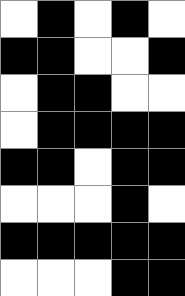[["white", "black", "white", "black", "white"], ["black", "black", "white", "white", "black"], ["white", "black", "black", "white", "white"], ["white", "black", "black", "black", "black"], ["black", "black", "white", "black", "black"], ["white", "white", "white", "black", "white"], ["black", "black", "black", "black", "black"], ["white", "white", "white", "black", "black"]]